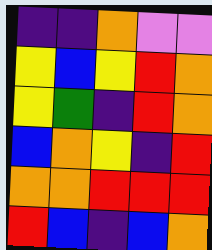[["indigo", "indigo", "orange", "violet", "violet"], ["yellow", "blue", "yellow", "red", "orange"], ["yellow", "green", "indigo", "red", "orange"], ["blue", "orange", "yellow", "indigo", "red"], ["orange", "orange", "red", "red", "red"], ["red", "blue", "indigo", "blue", "orange"]]